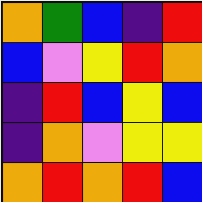[["orange", "green", "blue", "indigo", "red"], ["blue", "violet", "yellow", "red", "orange"], ["indigo", "red", "blue", "yellow", "blue"], ["indigo", "orange", "violet", "yellow", "yellow"], ["orange", "red", "orange", "red", "blue"]]